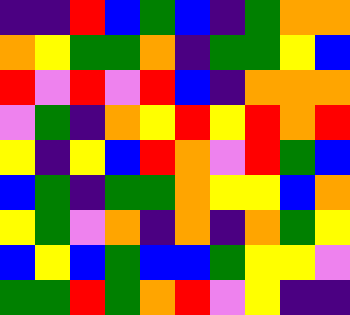[["indigo", "indigo", "red", "blue", "green", "blue", "indigo", "green", "orange", "orange"], ["orange", "yellow", "green", "green", "orange", "indigo", "green", "green", "yellow", "blue"], ["red", "violet", "red", "violet", "red", "blue", "indigo", "orange", "orange", "orange"], ["violet", "green", "indigo", "orange", "yellow", "red", "yellow", "red", "orange", "red"], ["yellow", "indigo", "yellow", "blue", "red", "orange", "violet", "red", "green", "blue"], ["blue", "green", "indigo", "green", "green", "orange", "yellow", "yellow", "blue", "orange"], ["yellow", "green", "violet", "orange", "indigo", "orange", "indigo", "orange", "green", "yellow"], ["blue", "yellow", "blue", "green", "blue", "blue", "green", "yellow", "yellow", "violet"], ["green", "green", "red", "green", "orange", "red", "violet", "yellow", "indigo", "indigo"]]